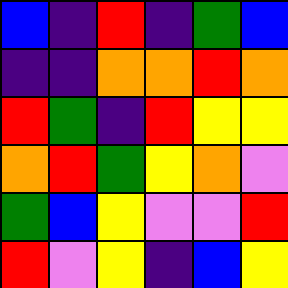[["blue", "indigo", "red", "indigo", "green", "blue"], ["indigo", "indigo", "orange", "orange", "red", "orange"], ["red", "green", "indigo", "red", "yellow", "yellow"], ["orange", "red", "green", "yellow", "orange", "violet"], ["green", "blue", "yellow", "violet", "violet", "red"], ["red", "violet", "yellow", "indigo", "blue", "yellow"]]